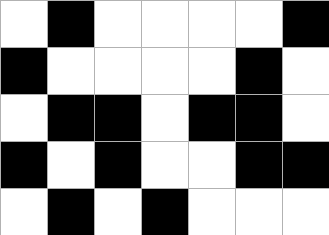[["white", "black", "white", "white", "white", "white", "black"], ["black", "white", "white", "white", "white", "black", "white"], ["white", "black", "black", "white", "black", "black", "white"], ["black", "white", "black", "white", "white", "black", "black"], ["white", "black", "white", "black", "white", "white", "white"]]